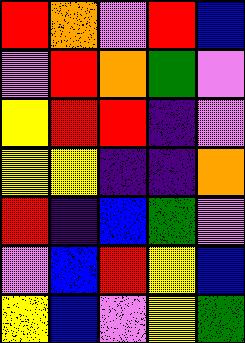[["red", "orange", "violet", "red", "blue"], ["violet", "red", "orange", "green", "violet"], ["yellow", "red", "red", "indigo", "violet"], ["yellow", "yellow", "indigo", "indigo", "orange"], ["red", "indigo", "blue", "green", "violet"], ["violet", "blue", "red", "yellow", "blue"], ["yellow", "blue", "violet", "yellow", "green"]]